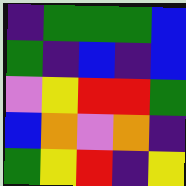[["indigo", "green", "green", "green", "blue"], ["green", "indigo", "blue", "indigo", "blue"], ["violet", "yellow", "red", "red", "green"], ["blue", "orange", "violet", "orange", "indigo"], ["green", "yellow", "red", "indigo", "yellow"]]